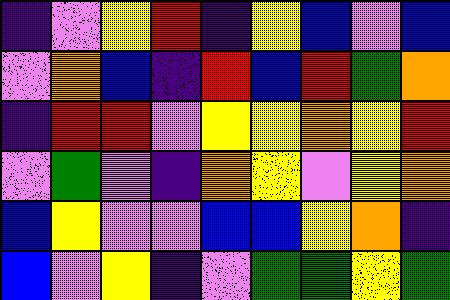[["indigo", "violet", "yellow", "red", "indigo", "yellow", "blue", "violet", "blue"], ["violet", "orange", "blue", "indigo", "red", "blue", "red", "green", "orange"], ["indigo", "red", "red", "violet", "yellow", "yellow", "orange", "yellow", "red"], ["violet", "green", "violet", "indigo", "orange", "yellow", "violet", "yellow", "orange"], ["blue", "yellow", "violet", "violet", "blue", "blue", "yellow", "orange", "indigo"], ["blue", "violet", "yellow", "indigo", "violet", "green", "green", "yellow", "green"]]